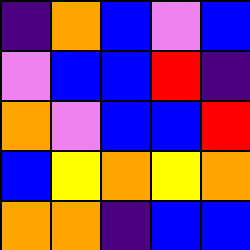[["indigo", "orange", "blue", "violet", "blue"], ["violet", "blue", "blue", "red", "indigo"], ["orange", "violet", "blue", "blue", "red"], ["blue", "yellow", "orange", "yellow", "orange"], ["orange", "orange", "indigo", "blue", "blue"]]